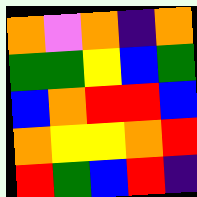[["orange", "violet", "orange", "indigo", "orange"], ["green", "green", "yellow", "blue", "green"], ["blue", "orange", "red", "red", "blue"], ["orange", "yellow", "yellow", "orange", "red"], ["red", "green", "blue", "red", "indigo"]]